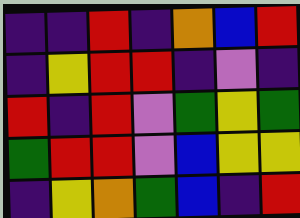[["indigo", "indigo", "red", "indigo", "orange", "blue", "red"], ["indigo", "yellow", "red", "red", "indigo", "violet", "indigo"], ["red", "indigo", "red", "violet", "green", "yellow", "green"], ["green", "red", "red", "violet", "blue", "yellow", "yellow"], ["indigo", "yellow", "orange", "green", "blue", "indigo", "red"]]